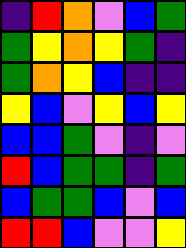[["indigo", "red", "orange", "violet", "blue", "green"], ["green", "yellow", "orange", "yellow", "green", "indigo"], ["green", "orange", "yellow", "blue", "indigo", "indigo"], ["yellow", "blue", "violet", "yellow", "blue", "yellow"], ["blue", "blue", "green", "violet", "indigo", "violet"], ["red", "blue", "green", "green", "indigo", "green"], ["blue", "green", "green", "blue", "violet", "blue"], ["red", "red", "blue", "violet", "violet", "yellow"]]